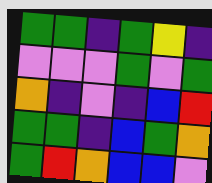[["green", "green", "indigo", "green", "yellow", "indigo"], ["violet", "violet", "violet", "green", "violet", "green"], ["orange", "indigo", "violet", "indigo", "blue", "red"], ["green", "green", "indigo", "blue", "green", "orange"], ["green", "red", "orange", "blue", "blue", "violet"]]